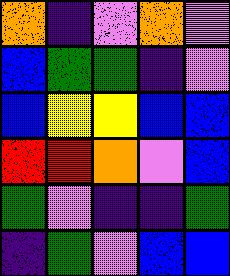[["orange", "indigo", "violet", "orange", "violet"], ["blue", "green", "green", "indigo", "violet"], ["blue", "yellow", "yellow", "blue", "blue"], ["red", "red", "orange", "violet", "blue"], ["green", "violet", "indigo", "indigo", "green"], ["indigo", "green", "violet", "blue", "blue"]]